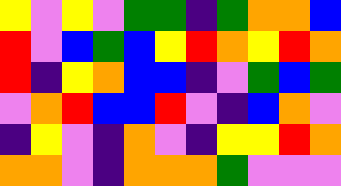[["yellow", "violet", "yellow", "violet", "green", "green", "indigo", "green", "orange", "orange", "blue"], ["red", "violet", "blue", "green", "blue", "yellow", "red", "orange", "yellow", "red", "orange"], ["red", "indigo", "yellow", "orange", "blue", "blue", "indigo", "violet", "green", "blue", "green"], ["violet", "orange", "red", "blue", "blue", "red", "violet", "indigo", "blue", "orange", "violet"], ["indigo", "yellow", "violet", "indigo", "orange", "violet", "indigo", "yellow", "yellow", "red", "orange"], ["orange", "orange", "violet", "indigo", "orange", "orange", "orange", "green", "violet", "violet", "violet"]]